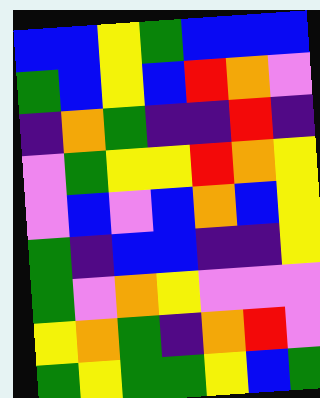[["blue", "blue", "yellow", "green", "blue", "blue", "blue"], ["green", "blue", "yellow", "blue", "red", "orange", "violet"], ["indigo", "orange", "green", "indigo", "indigo", "red", "indigo"], ["violet", "green", "yellow", "yellow", "red", "orange", "yellow"], ["violet", "blue", "violet", "blue", "orange", "blue", "yellow"], ["green", "indigo", "blue", "blue", "indigo", "indigo", "yellow"], ["green", "violet", "orange", "yellow", "violet", "violet", "violet"], ["yellow", "orange", "green", "indigo", "orange", "red", "violet"], ["green", "yellow", "green", "green", "yellow", "blue", "green"]]